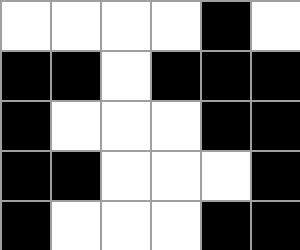[["white", "white", "white", "white", "black", "white"], ["black", "black", "white", "black", "black", "black"], ["black", "white", "white", "white", "black", "black"], ["black", "black", "white", "white", "white", "black"], ["black", "white", "white", "white", "black", "black"]]